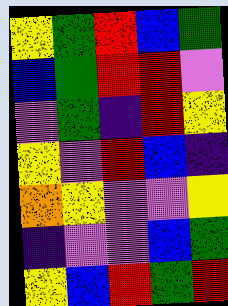[["yellow", "green", "red", "blue", "green"], ["blue", "green", "red", "red", "violet"], ["violet", "green", "indigo", "red", "yellow"], ["yellow", "violet", "red", "blue", "indigo"], ["orange", "yellow", "violet", "violet", "yellow"], ["indigo", "violet", "violet", "blue", "green"], ["yellow", "blue", "red", "green", "red"]]